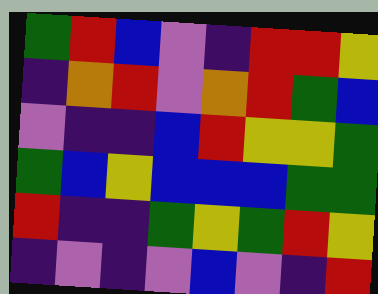[["green", "red", "blue", "violet", "indigo", "red", "red", "yellow"], ["indigo", "orange", "red", "violet", "orange", "red", "green", "blue"], ["violet", "indigo", "indigo", "blue", "red", "yellow", "yellow", "green"], ["green", "blue", "yellow", "blue", "blue", "blue", "green", "green"], ["red", "indigo", "indigo", "green", "yellow", "green", "red", "yellow"], ["indigo", "violet", "indigo", "violet", "blue", "violet", "indigo", "red"]]